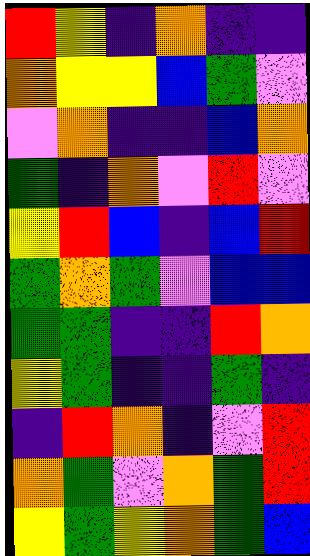[["red", "yellow", "indigo", "orange", "indigo", "indigo"], ["orange", "yellow", "yellow", "blue", "green", "violet"], ["violet", "orange", "indigo", "indigo", "blue", "orange"], ["green", "indigo", "orange", "violet", "red", "violet"], ["yellow", "red", "blue", "indigo", "blue", "red"], ["green", "orange", "green", "violet", "blue", "blue"], ["green", "green", "indigo", "indigo", "red", "orange"], ["yellow", "green", "indigo", "indigo", "green", "indigo"], ["indigo", "red", "orange", "indigo", "violet", "red"], ["orange", "green", "violet", "orange", "green", "red"], ["yellow", "green", "yellow", "orange", "green", "blue"]]